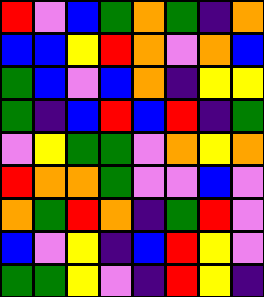[["red", "violet", "blue", "green", "orange", "green", "indigo", "orange"], ["blue", "blue", "yellow", "red", "orange", "violet", "orange", "blue"], ["green", "blue", "violet", "blue", "orange", "indigo", "yellow", "yellow"], ["green", "indigo", "blue", "red", "blue", "red", "indigo", "green"], ["violet", "yellow", "green", "green", "violet", "orange", "yellow", "orange"], ["red", "orange", "orange", "green", "violet", "violet", "blue", "violet"], ["orange", "green", "red", "orange", "indigo", "green", "red", "violet"], ["blue", "violet", "yellow", "indigo", "blue", "red", "yellow", "violet"], ["green", "green", "yellow", "violet", "indigo", "red", "yellow", "indigo"]]